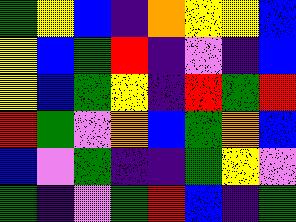[["green", "yellow", "blue", "indigo", "orange", "yellow", "yellow", "blue"], ["yellow", "blue", "green", "red", "indigo", "violet", "indigo", "blue"], ["yellow", "blue", "green", "yellow", "indigo", "red", "green", "red"], ["red", "green", "violet", "orange", "blue", "green", "orange", "blue"], ["blue", "violet", "green", "indigo", "indigo", "green", "yellow", "violet"], ["green", "indigo", "violet", "green", "red", "blue", "indigo", "green"]]